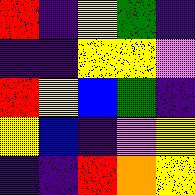[["red", "indigo", "yellow", "green", "indigo"], ["indigo", "indigo", "yellow", "yellow", "violet"], ["red", "yellow", "blue", "green", "indigo"], ["yellow", "blue", "indigo", "violet", "yellow"], ["indigo", "indigo", "red", "orange", "yellow"]]